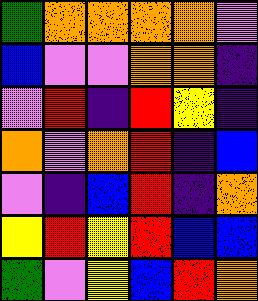[["green", "orange", "orange", "orange", "orange", "violet"], ["blue", "violet", "violet", "orange", "orange", "indigo"], ["violet", "red", "indigo", "red", "yellow", "indigo"], ["orange", "violet", "orange", "red", "indigo", "blue"], ["violet", "indigo", "blue", "red", "indigo", "orange"], ["yellow", "red", "yellow", "red", "blue", "blue"], ["green", "violet", "yellow", "blue", "red", "orange"]]